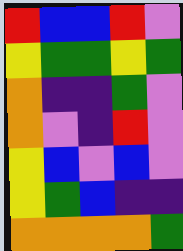[["red", "blue", "blue", "red", "violet"], ["yellow", "green", "green", "yellow", "green"], ["orange", "indigo", "indigo", "green", "violet"], ["orange", "violet", "indigo", "red", "violet"], ["yellow", "blue", "violet", "blue", "violet"], ["yellow", "green", "blue", "indigo", "indigo"], ["orange", "orange", "orange", "orange", "green"]]